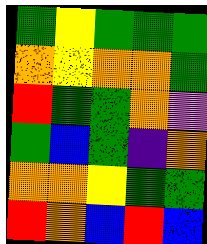[["green", "yellow", "green", "green", "green"], ["orange", "yellow", "orange", "orange", "green"], ["red", "green", "green", "orange", "violet"], ["green", "blue", "green", "indigo", "orange"], ["orange", "orange", "yellow", "green", "green"], ["red", "orange", "blue", "red", "blue"]]